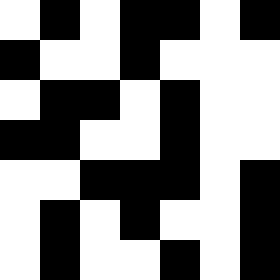[["white", "black", "white", "black", "black", "white", "black"], ["black", "white", "white", "black", "white", "white", "white"], ["white", "black", "black", "white", "black", "white", "white"], ["black", "black", "white", "white", "black", "white", "white"], ["white", "white", "black", "black", "black", "white", "black"], ["white", "black", "white", "black", "white", "white", "black"], ["white", "black", "white", "white", "black", "white", "black"]]